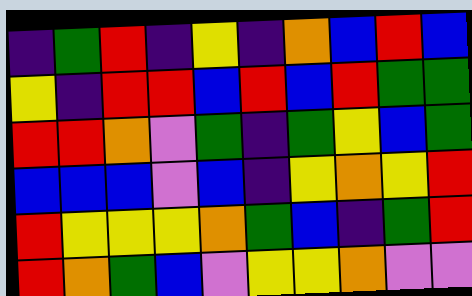[["indigo", "green", "red", "indigo", "yellow", "indigo", "orange", "blue", "red", "blue"], ["yellow", "indigo", "red", "red", "blue", "red", "blue", "red", "green", "green"], ["red", "red", "orange", "violet", "green", "indigo", "green", "yellow", "blue", "green"], ["blue", "blue", "blue", "violet", "blue", "indigo", "yellow", "orange", "yellow", "red"], ["red", "yellow", "yellow", "yellow", "orange", "green", "blue", "indigo", "green", "red"], ["red", "orange", "green", "blue", "violet", "yellow", "yellow", "orange", "violet", "violet"]]